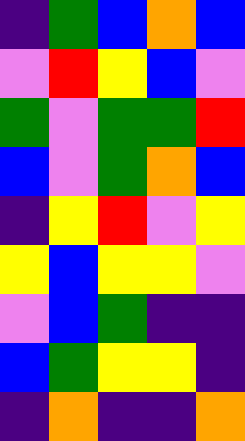[["indigo", "green", "blue", "orange", "blue"], ["violet", "red", "yellow", "blue", "violet"], ["green", "violet", "green", "green", "red"], ["blue", "violet", "green", "orange", "blue"], ["indigo", "yellow", "red", "violet", "yellow"], ["yellow", "blue", "yellow", "yellow", "violet"], ["violet", "blue", "green", "indigo", "indigo"], ["blue", "green", "yellow", "yellow", "indigo"], ["indigo", "orange", "indigo", "indigo", "orange"]]